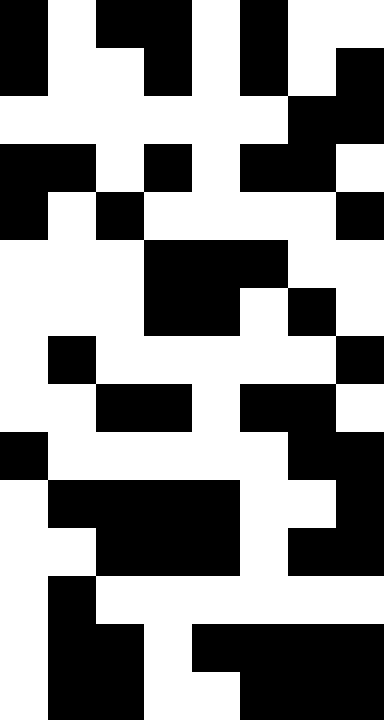[["black", "white", "black", "black", "white", "black", "white", "white"], ["black", "white", "white", "black", "white", "black", "white", "black"], ["white", "white", "white", "white", "white", "white", "black", "black"], ["black", "black", "white", "black", "white", "black", "black", "white"], ["black", "white", "black", "white", "white", "white", "white", "black"], ["white", "white", "white", "black", "black", "black", "white", "white"], ["white", "white", "white", "black", "black", "white", "black", "white"], ["white", "black", "white", "white", "white", "white", "white", "black"], ["white", "white", "black", "black", "white", "black", "black", "white"], ["black", "white", "white", "white", "white", "white", "black", "black"], ["white", "black", "black", "black", "black", "white", "white", "black"], ["white", "white", "black", "black", "black", "white", "black", "black"], ["white", "black", "white", "white", "white", "white", "white", "white"], ["white", "black", "black", "white", "black", "black", "black", "black"], ["white", "black", "black", "white", "white", "black", "black", "black"]]